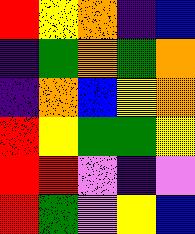[["red", "yellow", "orange", "indigo", "blue"], ["indigo", "green", "orange", "green", "orange"], ["indigo", "orange", "blue", "yellow", "orange"], ["red", "yellow", "green", "green", "yellow"], ["red", "red", "violet", "indigo", "violet"], ["red", "green", "violet", "yellow", "blue"]]